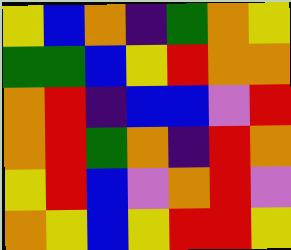[["yellow", "blue", "orange", "indigo", "green", "orange", "yellow"], ["green", "green", "blue", "yellow", "red", "orange", "orange"], ["orange", "red", "indigo", "blue", "blue", "violet", "red"], ["orange", "red", "green", "orange", "indigo", "red", "orange"], ["yellow", "red", "blue", "violet", "orange", "red", "violet"], ["orange", "yellow", "blue", "yellow", "red", "red", "yellow"]]